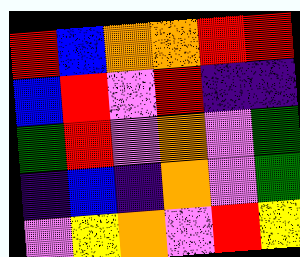[["red", "blue", "orange", "orange", "red", "red"], ["blue", "red", "violet", "red", "indigo", "indigo"], ["green", "red", "violet", "orange", "violet", "green"], ["indigo", "blue", "indigo", "orange", "violet", "green"], ["violet", "yellow", "orange", "violet", "red", "yellow"]]